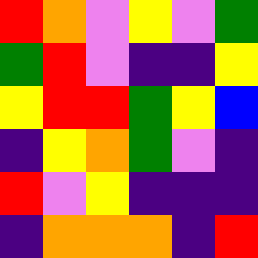[["red", "orange", "violet", "yellow", "violet", "green"], ["green", "red", "violet", "indigo", "indigo", "yellow"], ["yellow", "red", "red", "green", "yellow", "blue"], ["indigo", "yellow", "orange", "green", "violet", "indigo"], ["red", "violet", "yellow", "indigo", "indigo", "indigo"], ["indigo", "orange", "orange", "orange", "indigo", "red"]]